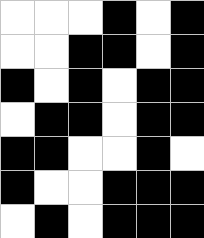[["white", "white", "white", "black", "white", "black"], ["white", "white", "black", "black", "white", "black"], ["black", "white", "black", "white", "black", "black"], ["white", "black", "black", "white", "black", "black"], ["black", "black", "white", "white", "black", "white"], ["black", "white", "white", "black", "black", "black"], ["white", "black", "white", "black", "black", "black"]]